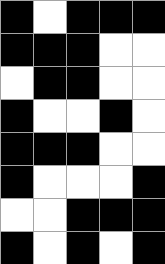[["black", "white", "black", "black", "black"], ["black", "black", "black", "white", "white"], ["white", "black", "black", "white", "white"], ["black", "white", "white", "black", "white"], ["black", "black", "black", "white", "white"], ["black", "white", "white", "white", "black"], ["white", "white", "black", "black", "black"], ["black", "white", "black", "white", "black"]]